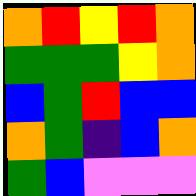[["orange", "red", "yellow", "red", "orange"], ["green", "green", "green", "yellow", "orange"], ["blue", "green", "red", "blue", "blue"], ["orange", "green", "indigo", "blue", "orange"], ["green", "blue", "violet", "violet", "violet"]]